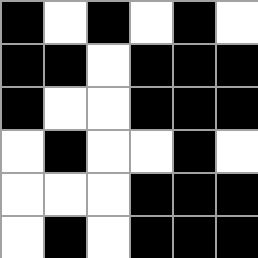[["black", "white", "black", "white", "black", "white"], ["black", "black", "white", "black", "black", "black"], ["black", "white", "white", "black", "black", "black"], ["white", "black", "white", "white", "black", "white"], ["white", "white", "white", "black", "black", "black"], ["white", "black", "white", "black", "black", "black"]]